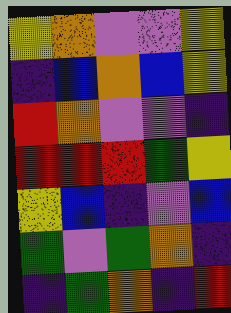[["yellow", "orange", "violet", "violet", "yellow"], ["indigo", "blue", "orange", "blue", "yellow"], ["red", "orange", "violet", "violet", "indigo"], ["red", "red", "red", "green", "yellow"], ["yellow", "blue", "indigo", "violet", "blue"], ["green", "violet", "green", "orange", "indigo"], ["indigo", "green", "orange", "indigo", "red"]]